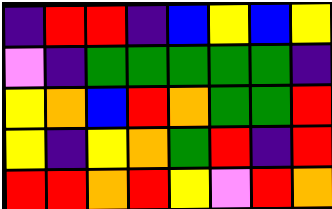[["indigo", "red", "red", "indigo", "blue", "yellow", "blue", "yellow"], ["violet", "indigo", "green", "green", "green", "green", "green", "indigo"], ["yellow", "orange", "blue", "red", "orange", "green", "green", "red"], ["yellow", "indigo", "yellow", "orange", "green", "red", "indigo", "red"], ["red", "red", "orange", "red", "yellow", "violet", "red", "orange"]]